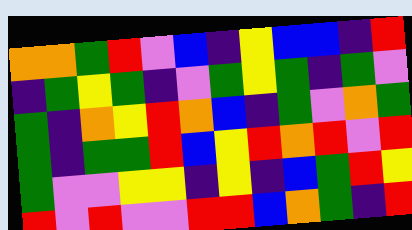[["orange", "orange", "green", "red", "violet", "blue", "indigo", "yellow", "blue", "blue", "indigo", "red"], ["indigo", "green", "yellow", "green", "indigo", "violet", "green", "yellow", "green", "indigo", "green", "violet"], ["green", "indigo", "orange", "yellow", "red", "orange", "blue", "indigo", "green", "violet", "orange", "green"], ["green", "indigo", "green", "green", "red", "blue", "yellow", "red", "orange", "red", "violet", "red"], ["green", "violet", "violet", "yellow", "yellow", "indigo", "yellow", "indigo", "blue", "green", "red", "yellow"], ["red", "violet", "red", "violet", "violet", "red", "red", "blue", "orange", "green", "indigo", "red"]]